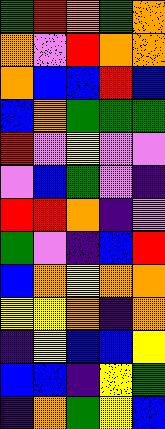[["green", "red", "orange", "green", "orange"], ["orange", "violet", "red", "orange", "orange"], ["orange", "blue", "blue", "red", "blue"], ["blue", "orange", "green", "green", "green"], ["red", "violet", "yellow", "violet", "violet"], ["violet", "blue", "green", "violet", "indigo"], ["red", "red", "orange", "indigo", "violet"], ["green", "violet", "indigo", "blue", "red"], ["blue", "orange", "yellow", "orange", "orange"], ["yellow", "yellow", "orange", "indigo", "orange"], ["indigo", "yellow", "blue", "blue", "yellow"], ["blue", "blue", "indigo", "yellow", "green"], ["indigo", "orange", "green", "yellow", "blue"]]